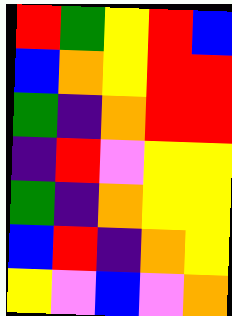[["red", "green", "yellow", "red", "blue"], ["blue", "orange", "yellow", "red", "red"], ["green", "indigo", "orange", "red", "red"], ["indigo", "red", "violet", "yellow", "yellow"], ["green", "indigo", "orange", "yellow", "yellow"], ["blue", "red", "indigo", "orange", "yellow"], ["yellow", "violet", "blue", "violet", "orange"]]